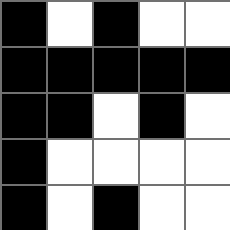[["black", "white", "black", "white", "white"], ["black", "black", "black", "black", "black"], ["black", "black", "white", "black", "white"], ["black", "white", "white", "white", "white"], ["black", "white", "black", "white", "white"]]